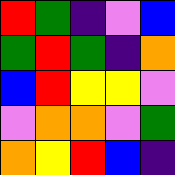[["red", "green", "indigo", "violet", "blue"], ["green", "red", "green", "indigo", "orange"], ["blue", "red", "yellow", "yellow", "violet"], ["violet", "orange", "orange", "violet", "green"], ["orange", "yellow", "red", "blue", "indigo"]]